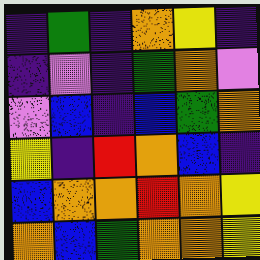[["indigo", "green", "indigo", "orange", "yellow", "indigo"], ["indigo", "violet", "indigo", "green", "orange", "violet"], ["violet", "blue", "indigo", "blue", "green", "orange"], ["yellow", "indigo", "red", "orange", "blue", "indigo"], ["blue", "orange", "orange", "red", "orange", "yellow"], ["orange", "blue", "green", "orange", "orange", "yellow"]]